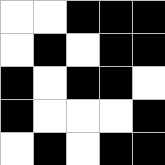[["white", "white", "black", "black", "black"], ["white", "black", "white", "black", "black"], ["black", "white", "black", "black", "white"], ["black", "white", "white", "white", "black"], ["white", "black", "white", "black", "black"]]